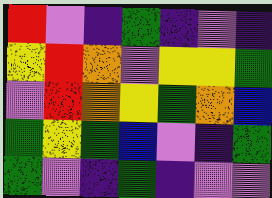[["red", "violet", "indigo", "green", "indigo", "violet", "indigo"], ["yellow", "red", "orange", "violet", "yellow", "yellow", "green"], ["violet", "red", "orange", "yellow", "green", "orange", "blue"], ["green", "yellow", "green", "blue", "violet", "indigo", "green"], ["green", "violet", "indigo", "green", "indigo", "violet", "violet"]]